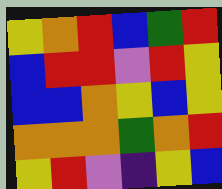[["yellow", "orange", "red", "blue", "green", "red"], ["blue", "red", "red", "violet", "red", "yellow"], ["blue", "blue", "orange", "yellow", "blue", "yellow"], ["orange", "orange", "orange", "green", "orange", "red"], ["yellow", "red", "violet", "indigo", "yellow", "blue"]]